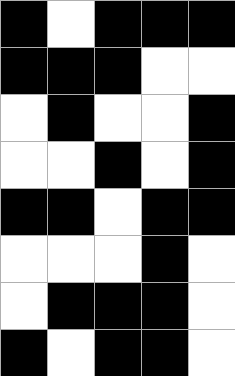[["black", "white", "black", "black", "black"], ["black", "black", "black", "white", "white"], ["white", "black", "white", "white", "black"], ["white", "white", "black", "white", "black"], ["black", "black", "white", "black", "black"], ["white", "white", "white", "black", "white"], ["white", "black", "black", "black", "white"], ["black", "white", "black", "black", "white"]]